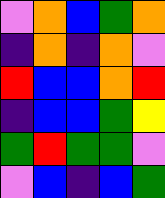[["violet", "orange", "blue", "green", "orange"], ["indigo", "orange", "indigo", "orange", "violet"], ["red", "blue", "blue", "orange", "red"], ["indigo", "blue", "blue", "green", "yellow"], ["green", "red", "green", "green", "violet"], ["violet", "blue", "indigo", "blue", "green"]]